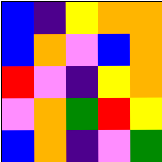[["blue", "indigo", "yellow", "orange", "orange"], ["blue", "orange", "violet", "blue", "orange"], ["red", "violet", "indigo", "yellow", "orange"], ["violet", "orange", "green", "red", "yellow"], ["blue", "orange", "indigo", "violet", "green"]]